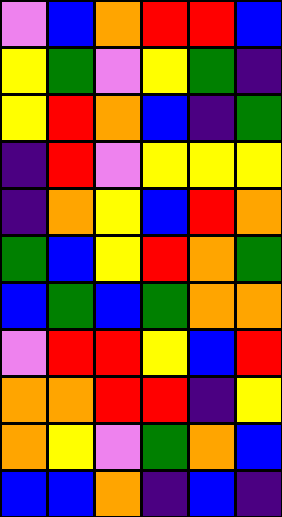[["violet", "blue", "orange", "red", "red", "blue"], ["yellow", "green", "violet", "yellow", "green", "indigo"], ["yellow", "red", "orange", "blue", "indigo", "green"], ["indigo", "red", "violet", "yellow", "yellow", "yellow"], ["indigo", "orange", "yellow", "blue", "red", "orange"], ["green", "blue", "yellow", "red", "orange", "green"], ["blue", "green", "blue", "green", "orange", "orange"], ["violet", "red", "red", "yellow", "blue", "red"], ["orange", "orange", "red", "red", "indigo", "yellow"], ["orange", "yellow", "violet", "green", "orange", "blue"], ["blue", "blue", "orange", "indigo", "blue", "indigo"]]